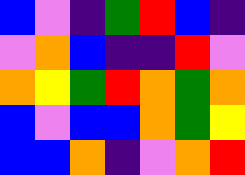[["blue", "violet", "indigo", "green", "red", "blue", "indigo"], ["violet", "orange", "blue", "indigo", "indigo", "red", "violet"], ["orange", "yellow", "green", "red", "orange", "green", "orange"], ["blue", "violet", "blue", "blue", "orange", "green", "yellow"], ["blue", "blue", "orange", "indigo", "violet", "orange", "red"]]